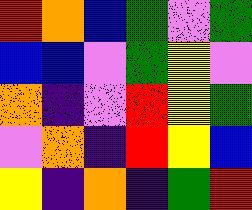[["red", "orange", "blue", "green", "violet", "green"], ["blue", "blue", "violet", "green", "yellow", "violet"], ["orange", "indigo", "violet", "red", "yellow", "green"], ["violet", "orange", "indigo", "red", "yellow", "blue"], ["yellow", "indigo", "orange", "indigo", "green", "red"]]